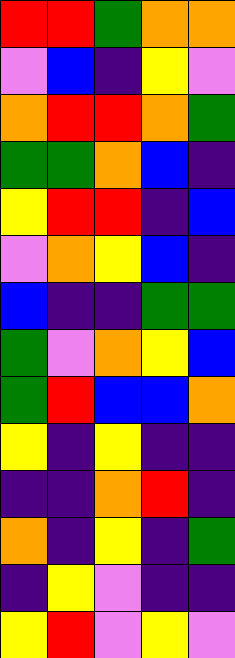[["red", "red", "green", "orange", "orange"], ["violet", "blue", "indigo", "yellow", "violet"], ["orange", "red", "red", "orange", "green"], ["green", "green", "orange", "blue", "indigo"], ["yellow", "red", "red", "indigo", "blue"], ["violet", "orange", "yellow", "blue", "indigo"], ["blue", "indigo", "indigo", "green", "green"], ["green", "violet", "orange", "yellow", "blue"], ["green", "red", "blue", "blue", "orange"], ["yellow", "indigo", "yellow", "indigo", "indigo"], ["indigo", "indigo", "orange", "red", "indigo"], ["orange", "indigo", "yellow", "indigo", "green"], ["indigo", "yellow", "violet", "indigo", "indigo"], ["yellow", "red", "violet", "yellow", "violet"]]